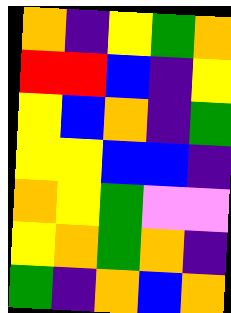[["orange", "indigo", "yellow", "green", "orange"], ["red", "red", "blue", "indigo", "yellow"], ["yellow", "blue", "orange", "indigo", "green"], ["yellow", "yellow", "blue", "blue", "indigo"], ["orange", "yellow", "green", "violet", "violet"], ["yellow", "orange", "green", "orange", "indigo"], ["green", "indigo", "orange", "blue", "orange"]]